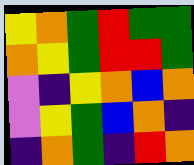[["yellow", "orange", "green", "red", "green", "green"], ["orange", "yellow", "green", "red", "red", "green"], ["violet", "indigo", "yellow", "orange", "blue", "orange"], ["violet", "yellow", "green", "blue", "orange", "indigo"], ["indigo", "orange", "green", "indigo", "red", "orange"]]